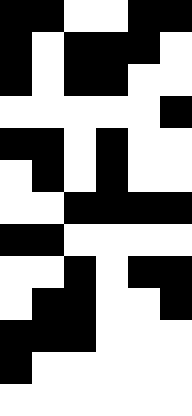[["black", "black", "white", "white", "black", "black"], ["black", "white", "black", "black", "black", "white"], ["black", "white", "black", "black", "white", "white"], ["white", "white", "white", "white", "white", "black"], ["black", "black", "white", "black", "white", "white"], ["white", "black", "white", "black", "white", "white"], ["white", "white", "black", "black", "black", "black"], ["black", "black", "white", "white", "white", "white"], ["white", "white", "black", "white", "black", "black"], ["white", "black", "black", "white", "white", "black"], ["black", "black", "black", "white", "white", "white"], ["black", "white", "white", "white", "white", "white"], ["white", "white", "white", "white", "white", "white"]]